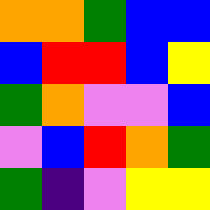[["orange", "orange", "green", "blue", "blue"], ["blue", "red", "red", "blue", "yellow"], ["green", "orange", "violet", "violet", "blue"], ["violet", "blue", "red", "orange", "green"], ["green", "indigo", "violet", "yellow", "yellow"]]